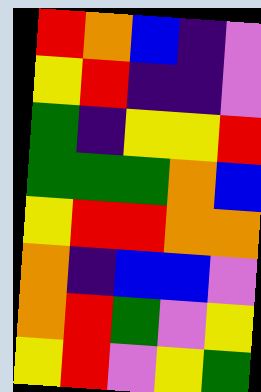[["red", "orange", "blue", "indigo", "violet"], ["yellow", "red", "indigo", "indigo", "violet"], ["green", "indigo", "yellow", "yellow", "red"], ["green", "green", "green", "orange", "blue"], ["yellow", "red", "red", "orange", "orange"], ["orange", "indigo", "blue", "blue", "violet"], ["orange", "red", "green", "violet", "yellow"], ["yellow", "red", "violet", "yellow", "green"]]